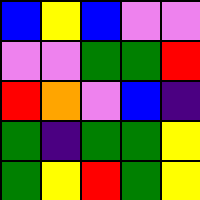[["blue", "yellow", "blue", "violet", "violet"], ["violet", "violet", "green", "green", "red"], ["red", "orange", "violet", "blue", "indigo"], ["green", "indigo", "green", "green", "yellow"], ["green", "yellow", "red", "green", "yellow"]]